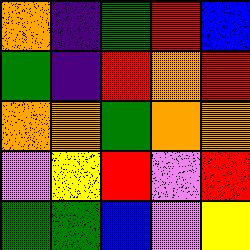[["orange", "indigo", "green", "red", "blue"], ["green", "indigo", "red", "orange", "red"], ["orange", "orange", "green", "orange", "orange"], ["violet", "yellow", "red", "violet", "red"], ["green", "green", "blue", "violet", "yellow"]]